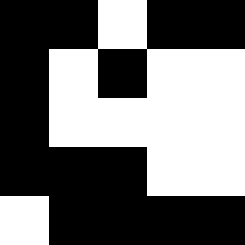[["black", "black", "white", "black", "black"], ["black", "white", "black", "white", "white"], ["black", "white", "white", "white", "white"], ["black", "black", "black", "white", "white"], ["white", "black", "black", "black", "black"]]